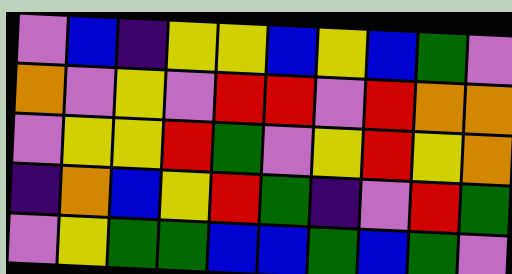[["violet", "blue", "indigo", "yellow", "yellow", "blue", "yellow", "blue", "green", "violet"], ["orange", "violet", "yellow", "violet", "red", "red", "violet", "red", "orange", "orange"], ["violet", "yellow", "yellow", "red", "green", "violet", "yellow", "red", "yellow", "orange"], ["indigo", "orange", "blue", "yellow", "red", "green", "indigo", "violet", "red", "green"], ["violet", "yellow", "green", "green", "blue", "blue", "green", "blue", "green", "violet"]]